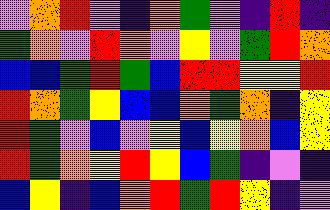[["violet", "orange", "red", "violet", "indigo", "orange", "green", "violet", "indigo", "red", "indigo"], ["green", "orange", "violet", "red", "orange", "violet", "yellow", "violet", "green", "red", "orange"], ["blue", "blue", "green", "red", "green", "blue", "red", "red", "yellow", "yellow", "red"], ["red", "orange", "green", "yellow", "blue", "blue", "orange", "green", "orange", "indigo", "yellow"], ["red", "green", "violet", "blue", "violet", "yellow", "blue", "yellow", "orange", "blue", "yellow"], ["red", "green", "orange", "yellow", "red", "yellow", "blue", "green", "indigo", "violet", "indigo"], ["blue", "yellow", "indigo", "blue", "orange", "red", "green", "red", "yellow", "indigo", "violet"]]